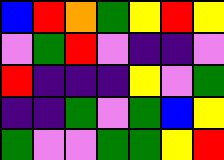[["blue", "red", "orange", "green", "yellow", "red", "yellow"], ["violet", "green", "red", "violet", "indigo", "indigo", "violet"], ["red", "indigo", "indigo", "indigo", "yellow", "violet", "green"], ["indigo", "indigo", "green", "violet", "green", "blue", "yellow"], ["green", "violet", "violet", "green", "green", "yellow", "red"]]